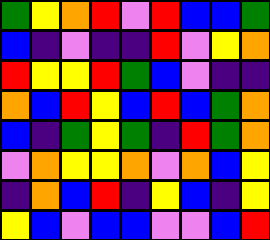[["green", "yellow", "orange", "red", "violet", "red", "blue", "blue", "green"], ["blue", "indigo", "violet", "indigo", "indigo", "red", "violet", "yellow", "orange"], ["red", "yellow", "yellow", "red", "green", "blue", "violet", "indigo", "indigo"], ["orange", "blue", "red", "yellow", "blue", "red", "blue", "green", "orange"], ["blue", "indigo", "green", "yellow", "green", "indigo", "red", "green", "orange"], ["violet", "orange", "yellow", "yellow", "orange", "violet", "orange", "blue", "yellow"], ["indigo", "orange", "blue", "red", "indigo", "yellow", "blue", "indigo", "yellow"], ["yellow", "blue", "violet", "blue", "blue", "violet", "violet", "blue", "red"]]